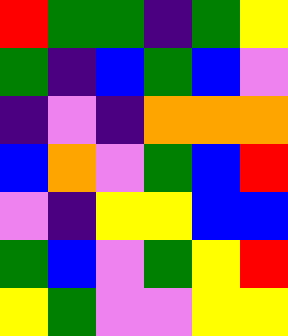[["red", "green", "green", "indigo", "green", "yellow"], ["green", "indigo", "blue", "green", "blue", "violet"], ["indigo", "violet", "indigo", "orange", "orange", "orange"], ["blue", "orange", "violet", "green", "blue", "red"], ["violet", "indigo", "yellow", "yellow", "blue", "blue"], ["green", "blue", "violet", "green", "yellow", "red"], ["yellow", "green", "violet", "violet", "yellow", "yellow"]]